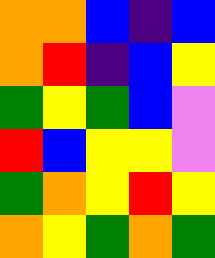[["orange", "orange", "blue", "indigo", "blue"], ["orange", "red", "indigo", "blue", "yellow"], ["green", "yellow", "green", "blue", "violet"], ["red", "blue", "yellow", "yellow", "violet"], ["green", "orange", "yellow", "red", "yellow"], ["orange", "yellow", "green", "orange", "green"]]